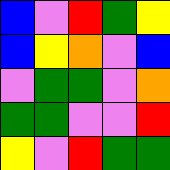[["blue", "violet", "red", "green", "yellow"], ["blue", "yellow", "orange", "violet", "blue"], ["violet", "green", "green", "violet", "orange"], ["green", "green", "violet", "violet", "red"], ["yellow", "violet", "red", "green", "green"]]